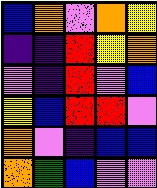[["blue", "orange", "violet", "orange", "yellow"], ["indigo", "indigo", "red", "yellow", "orange"], ["violet", "indigo", "red", "violet", "blue"], ["yellow", "blue", "red", "red", "violet"], ["orange", "violet", "indigo", "blue", "blue"], ["orange", "green", "blue", "violet", "violet"]]